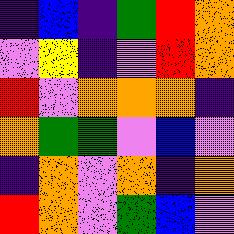[["indigo", "blue", "indigo", "green", "red", "orange"], ["violet", "yellow", "indigo", "violet", "red", "orange"], ["red", "violet", "orange", "orange", "orange", "indigo"], ["orange", "green", "green", "violet", "blue", "violet"], ["indigo", "orange", "violet", "orange", "indigo", "orange"], ["red", "orange", "violet", "green", "blue", "violet"]]